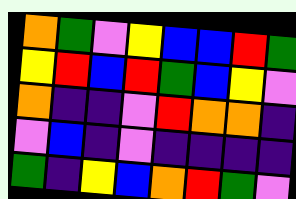[["orange", "green", "violet", "yellow", "blue", "blue", "red", "green"], ["yellow", "red", "blue", "red", "green", "blue", "yellow", "violet"], ["orange", "indigo", "indigo", "violet", "red", "orange", "orange", "indigo"], ["violet", "blue", "indigo", "violet", "indigo", "indigo", "indigo", "indigo"], ["green", "indigo", "yellow", "blue", "orange", "red", "green", "violet"]]